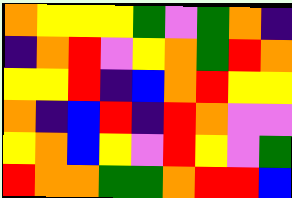[["orange", "yellow", "yellow", "yellow", "green", "violet", "green", "orange", "indigo"], ["indigo", "orange", "red", "violet", "yellow", "orange", "green", "red", "orange"], ["yellow", "yellow", "red", "indigo", "blue", "orange", "red", "yellow", "yellow"], ["orange", "indigo", "blue", "red", "indigo", "red", "orange", "violet", "violet"], ["yellow", "orange", "blue", "yellow", "violet", "red", "yellow", "violet", "green"], ["red", "orange", "orange", "green", "green", "orange", "red", "red", "blue"]]